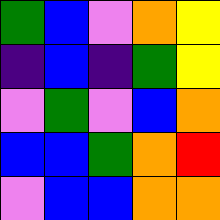[["green", "blue", "violet", "orange", "yellow"], ["indigo", "blue", "indigo", "green", "yellow"], ["violet", "green", "violet", "blue", "orange"], ["blue", "blue", "green", "orange", "red"], ["violet", "blue", "blue", "orange", "orange"]]